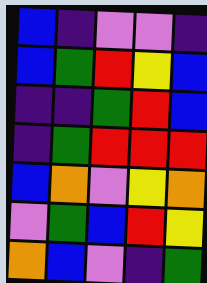[["blue", "indigo", "violet", "violet", "indigo"], ["blue", "green", "red", "yellow", "blue"], ["indigo", "indigo", "green", "red", "blue"], ["indigo", "green", "red", "red", "red"], ["blue", "orange", "violet", "yellow", "orange"], ["violet", "green", "blue", "red", "yellow"], ["orange", "blue", "violet", "indigo", "green"]]